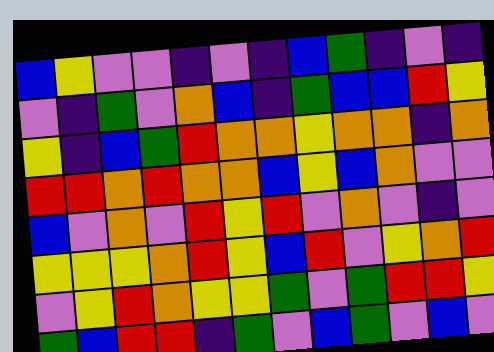[["blue", "yellow", "violet", "violet", "indigo", "violet", "indigo", "blue", "green", "indigo", "violet", "indigo"], ["violet", "indigo", "green", "violet", "orange", "blue", "indigo", "green", "blue", "blue", "red", "yellow"], ["yellow", "indigo", "blue", "green", "red", "orange", "orange", "yellow", "orange", "orange", "indigo", "orange"], ["red", "red", "orange", "red", "orange", "orange", "blue", "yellow", "blue", "orange", "violet", "violet"], ["blue", "violet", "orange", "violet", "red", "yellow", "red", "violet", "orange", "violet", "indigo", "violet"], ["yellow", "yellow", "yellow", "orange", "red", "yellow", "blue", "red", "violet", "yellow", "orange", "red"], ["violet", "yellow", "red", "orange", "yellow", "yellow", "green", "violet", "green", "red", "red", "yellow"], ["green", "blue", "red", "red", "indigo", "green", "violet", "blue", "green", "violet", "blue", "violet"]]